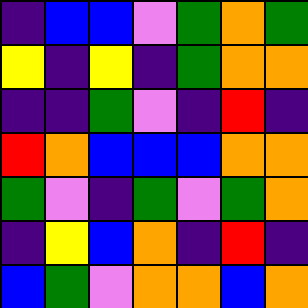[["indigo", "blue", "blue", "violet", "green", "orange", "green"], ["yellow", "indigo", "yellow", "indigo", "green", "orange", "orange"], ["indigo", "indigo", "green", "violet", "indigo", "red", "indigo"], ["red", "orange", "blue", "blue", "blue", "orange", "orange"], ["green", "violet", "indigo", "green", "violet", "green", "orange"], ["indigo", "yellow", "blue", "orange", "indigo", "red", "indigo"], ["blue", "green", "violet", "orange", "orange", "blue", "orange"]]